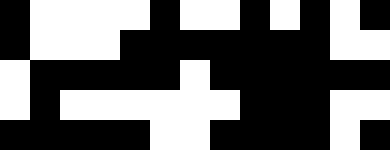[["black", "white", "white", "white", "white", "black", "white", "white", "black", "white", "black", "white", "black"], ["black", "white", "white", "white", "black", "black", "black", "black", "black", "black", "black", "white", "white"], ["white", "black", "black", "black", "black", "black", "white", "black", "black", "black", "black", "black", "black"], ["white", "black", "white", "white", "white", "white", "white", "white", "black", "black", "black", "white", "white"], ["black", "black", "black", "black", "black", "white", "white", "black", "black", "black", "black", "white", "black"]]